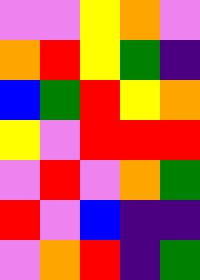[["violet", "violet", "yellow", "orange", "violet"], ["orange", "red", "yellow", "green", "indigo"], ["blue", "green", "red", "yellow", "orange"], ["yellow", "violet", "red", "red", "red"], ["violet", "red", "violet", "orange", "green"], ["red", "violet", "blue", "indigo", "indigo"], ["violet", "orange", "red", "indigo", "green"]]